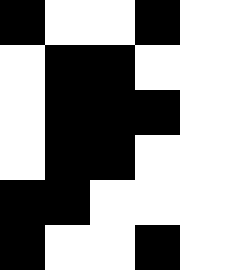[["black", "white", "white", "black", "white"], ["white", "black", "black", "white", "white"], ["white", "black", "black", "black", "white"], ["white", "black", "black", "white", "white"], ["black", "black", "white", "white", "white"], ["black", "white", "white", "black", "white"]]